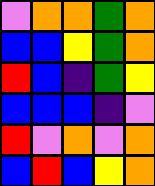[["violet", "orange", "orange", "green", "orange"], ["blue", "blue", "yellow", "green", "orange"], ["red", "blue", "indigo", "green", "yellow"], ["blue", "blue", "blue", "indigo", "violet"], ["red", "violet", "orange", "violet", "orange"], ["blue", "red", "blue", "yellow", "orange"]]